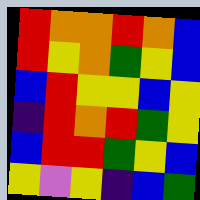[["red", "orange", "orange", "red", "orange", "blue"], ["red", "yellow", "orange", "green", "yellow", "blue"], ["blue", "red", "yellow", "yellow", "blue", "yellow"], ["indigo", "red", "orange", "red", "green", "yellow"], ["blue", "red", "red", "green", "yellow", "blue"], ["yellow", "violet", "yellow", "indigo", "blue", "green"]]